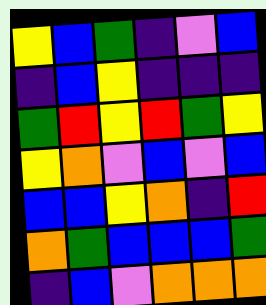[["yellow", "blue", "green", "indigo", "violet", "blue"], ["indigo", "blue", "yellow", "indigo", "indigo", "indigo"], ["green", "red", "yellow", "red", "green", "yellow"], ["yellow", "orange", "violet", "blue", "violet", "blue"], ["blue", "blue", "yellow", "orange", "indigo", "red"], ["orange", "green", "blue", "blue", "blue", "green"], ["indigo", "blue", "violet", "orange", "orange", "orange"]]